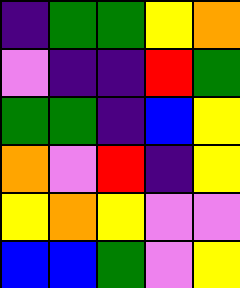[["indigo", "green", "green", "yellow", "orange"], ["violet", "indigo", "indigo", "red", "green"], ["green", "green", "indigo", "blue", "yellow"], ["orange", "violet", "red", "indigo", "yellow"], ["yellow", "orange", "yellow", "violet", "violet"], ["blue", "blue", "green", "violet", "yellow"]]